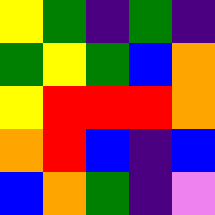[["yellow", "green", "indigo", "green", "indigo"], ["green", "yellow", "green", "blue", "orange"], ["yellow", "red", "red", "red", "orange"], ["orange", "red", "blue", "indigo", "blue"], ["blue", "orange", "green", "indigo", "violet"]]